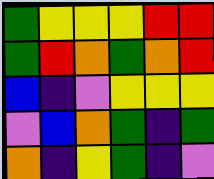[["green", "yellow", "yellow", "yellow", "red", "red"], ["green", "red", "orange", "green", "orange", "red"], ["blue", "indigo", "violet", "yellow", "yellow", "yellow"], ["violet", "blue", "orange", "green", "indigo", "green"], ["orange", "indigo", "yellow", "green", "indigo", "violet"]]